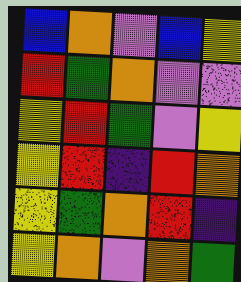[["blue", "orange", "violet", "blue", "yellow"], ["red", "green", "orange", "violet", "violet"], ["yellow", "red", "green", "violet", "yellow"], ["yellow", "red", "indigo", "red", "orange"], ["yellow", "green", "orange", "red", "indigo"], ["yellow", "orange", "violet", "orange", "green"]]